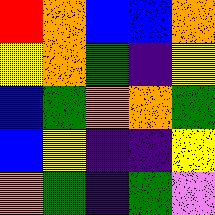[["red", "orange", "blue", "blue", "orange"], ["yellow", "orange", "green", "indigo", "yellow"], ["blue", "green", "orange", "orange", "green"], ["blue", "yellow", "indigo", "indigo", "yellow"], ["orange", "green", "indigo", "green", "violet"]]